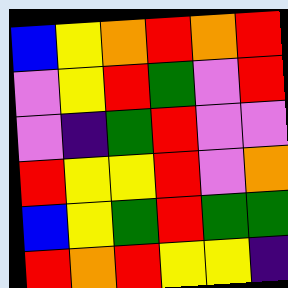[["blue", "yellow", "orange", "red", "orange", "red"], ["violet", "yellow", "red", "green", "violet", "red"], ["violet", "indigo", "green", "red", "violet", "violet"], ["red", "yellow", "yellow", "red", "violet", "orange"], ["blue", "yellow", "green", "red", "green", "green"], ["red", "orange", "red", "yellow", "yellow", "indigo"]]